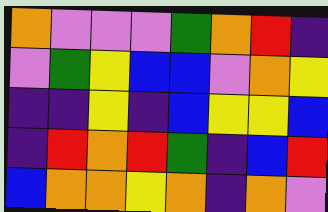[["orange", "violet", "violet", "violet", "green", "orange", "red", "indigo"], ["violet", "green", "yellow", "blue", "blue", "violet", "orange", "yellow"], ["indigo", "indigo", "yellow", "indigo", "blue", "yellow", "yellow", "blue"], ["indigo", "red", "orange", "red", "green", "indigo", "blue", "red"], ["blue", "orange", "orange", "yellow", "orange", "indigo", "orange", "violet"]]